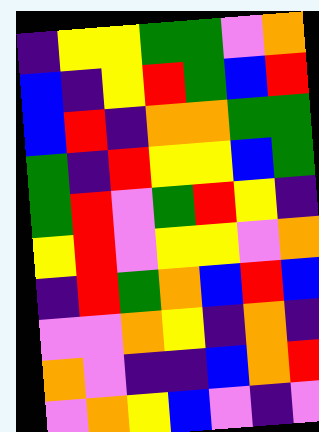[["indigo", "yellow", "yellow", "green", "green", "violet", "orange"], ["blue", "indigo", "yellow", "red", "green", "blue", "red"], ["blue", "red", "indigo", "orange", "orange", "green", "green"], ["green", "indigo", "red", "yellow", "yellow", "blue", "green"], ["green", "red", "violet", "green", "red", "yellow", "indigo"], ["yellow", "red", "violet", "yellow", "yellow", "violet", "orange"], ["indigo", "red", "green", "orange", "blue", "red", "blue"], ["violet", "violet", "orange", "yellow", "indigo", "orange", "indigo"], ["orange", "violet", "indigo", "indigo", "blue", "orange", "red"], ["violet", "orange", "yellow", "blue", "violet", "indigo", "violet"]]